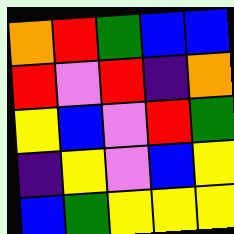[["orange", "red", "green", "blue", "blue"], ["red", "violet", "red", "indigo", "orange"], ["yellow", "blue", "violet", "red", "green"], ["indigo", "yellow", "violet", "blue", "yellow"], ["blue", "green", "yellow", "yellow", "yellow"]]